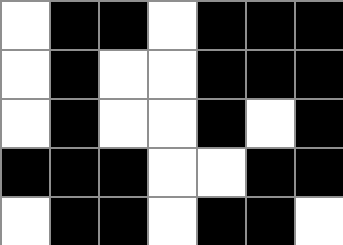[["white", "black", "black", "white", "black", "black", "black"], ["white", "black", "white", "white", "black", "black", "black"], ["white", "black", "white", "white", "black", "white", "black"], ["black", "black", "black", "white", "white", "black", "black"], ["white", "black", "black", "white", "black", "black", "white"]]